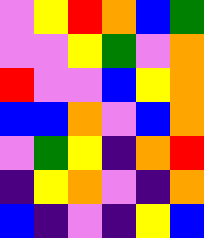[["violet", "yellow", "red", "orange", "blue", "green"], ["violet", "violet", "yellow", "green", "violet", "orange"], ["red", "violet", "violet", "blue", "yellow", "orange"], ["blue", "blue", "orange", "violet", "blue", "orange"], ["violet", "green", "yellow", "indigo", "orange", "red"], ["indigo", "yellow", "orange", "violet", "indigo", "orange"], ["blue", "indigo", "violet", "indigo", "yellow", "blue"]]